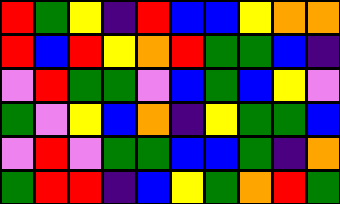[["red", "green", "yellow", "indigo", "red", "blue", "blue", "yellow", "orange", "orange"], ["red", "blue", "red", "yellow", "orange", "red", "green", "green", "blue", "indigo"], ["violet", "red", "green", "green", "violet", "blue", "green", "blue", "yellow", "violet"], ["green", "violet", "yellow", "blue", "orange", "indigo", "yellow", "green", "green", "blue"], ["violet", "red", "violet", "green", "green", "blue", "blue", "green", "indigo", "orange"], ["green", "red", "red", "indigo", "blue", "yellow", "green", "orange", "red", "green"]]